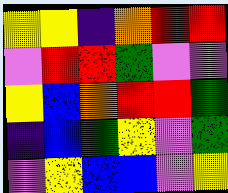[["yellow", "yellow", "indigo", "orange", "red", "red"], ["violet", "red", "red", "green", "violet", "violet"], ["yellow", "blue", "orange", "red", "red", "green"], ["indigo", "blue", "green", "yellow", "violet", "green"], ["violet", "yellow", "blue", "blue", "violet", "yellow"]]